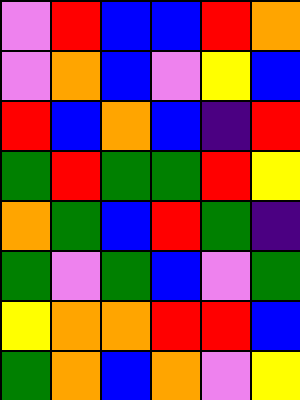[["violet", "red", "blue", "blue", "red", "orange"], ["violet", "orange", "blue", "violet", "yellow", "blue"], ["red", "blue", "orange", "blue", "indigo", "red"], ["green", "red", "green", "green", "red", "yellow"], ["orange", "green", "blue", "red", "green", "indigo"], ["green", "violet", "green", "blue", "violet", "green"], ["yellow", "orange", "orange", "red", "red", "blue"], ["green", "orange", "blue", "orange", "violet", "yellow"]]